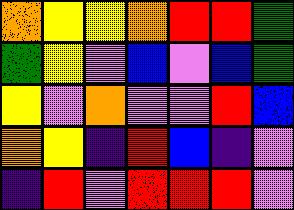[["orange", "yellow", "yellow", "orange", "red", "red", "green"], ["green", "yellow", "violet", "blue", "violet", "blue", "green"], ["yellow", "violet", "orange", "violet", "violet", "red", "blue"], ["orange", "yellow", "indigo", "red", "blue", "indigo", "violet"], ["indigo", "red", "violet", "red", "red", "red", "violet"]]